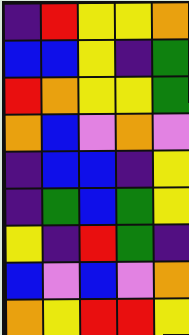[["indigo", "red", "yellow", "yellow", "orange"], ["blue", "blue", "yellow", "indigo", "green"], ["red", "orange", "yellow", "yellow", "green"], ["orange", "blue", "violet", "orange", "violet"], ["indigo", "blue", "blue", "indigo", "yellow"], ["indigo", "green", "blue", "green", "yellow"], ["yellow", "indigo", "red", "green", "indigo"], ["blue", "violet", "blue", "violet", "orange"], ["orange", "yellow", "red", "red", "yellow"]]